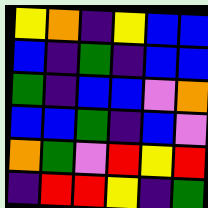[["yellow", "orange", "indigo", "yellow", "blue", "blue"], ["blue", "indigo", "green", "indigo", "blue", "blue"], ["green", "indigo", "blue", "blue", "violet", "orange"], ["blue", "blue", "green", "indigo", "blue", "violet"], ["orange", "green", "violet", "red", "yellow", "red"], ["indigo", "red", "red", "yellow", "indigo", "green"]]